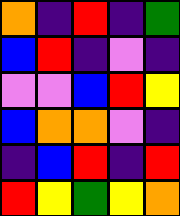[["orange", "indigo", "red", "indigo", "green"], ["blue", "red", "indigo", "violet", "indigo"], ["violet", "violet", "blue", "red", "yellow"], ["blue", "orange", "orange", "violet", "indigo"], ["indigo", "blue", "red", "indigo", "red"], ["red", "yellow", "green", "yellow", "orange"]]